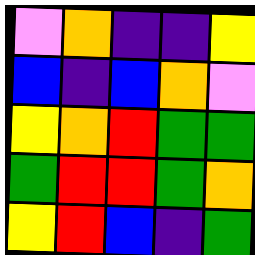[["violet", "orange", "indigo", "indigo", "yellow"], ["blue", "indigo", "blue", "orange", "violet"], ["yellow", "orange", "red", "green", "green"], ["green", "red", "red", "green", "orange"], ["yellow", "red", "blue", "indigo", "green"]]